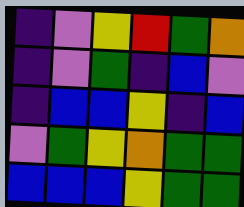[["indigo", "violet", "yellow", "red", "green", "orange"], ["indigo", "violet", "green", "indigo", "blue", "violet"], ["indigo", "blue", "blue", "yellow", "indigo", "blue"], ["violet", "green", "yellow", "orange", "green", "green"], ["blue", "blue", "blue", "yellow", "green", "green"]]